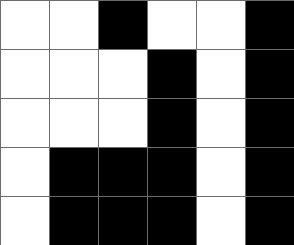[["white", "white", "black", "white", "white", "black"], ["white", "white", "white", "black", "white", "black"], ["white", "white", "white", "black", "white", "black"], ["white", "black", "black", "black", "white", "black"], ["white", "black", "black", "black", "white", "black"]]